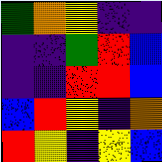[["green", "orange", "yellow", "indigo", "indigo"], ["indigo", "indigo", "green", "red", "blue"], ["indigo", "indigo", "red", "red", "blue"], ["blue", "red", "yellow", "indigo", "orange"], ["red", "yellow", "indigo", "yellow", "blue"]]